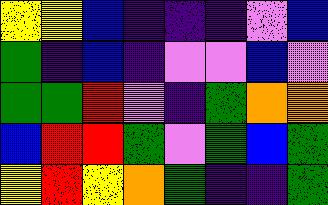[["yellow", "yellow", "blue", "indigo", "indigo", "indigo", "violet", "blue"], ["green", "indigo", "blue", "indigo", "violet", "violet", "blue", "violet"], ["green", "green", "red", "violet", "indigo", "green", "orange", "orange"], ["blue", "red", "red", "green", "violet", "green", "blue", "green"], ["yellow", "red", "yellow", "orange", "green", "indigo", "indigo", "green"]]